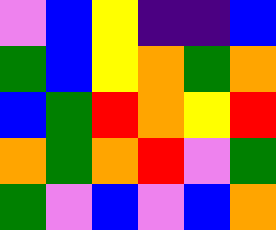[["violet", "blue", "yellow", "indigo", "indigo", "blue"], ["green", "blue", "yellow", "orange", "green", "orange"], ["blue", "green", "red", "orange", "yellow", "red"], ["orange", "green", "orange", "red", "violet", "green"], ["green", "violet", "blue", "violet", "blue", "orange"]]